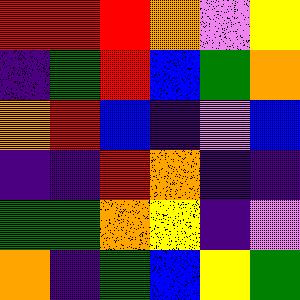[["red", "red", "red", "orange", "violet", "yellow"], ["indigo", "green", "red", "blue", "green", "orange"], ["orange", "red", "blue", "indigo", "violet", "blue"], ["indigo", "indigo", "red", "orange", "indigo", "indigo"], ["green", "green", "orange", "yellow", "indigo", "violet"], ["orange", "indigo", "green", "blue", "yellow", "green"]]